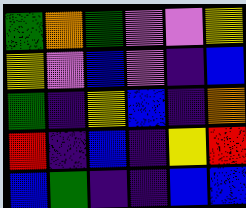[["green", "orange", "green", "violet", "violet", "yellow"], ["yellow", "violet", "blue", "violet", "indigo", "blue"], ["green", "indigo", "yellow", "blue", "indigo", "orange"], ["red", "indigo", "blue", "indigo", "yellow", "red"], ["blue", "green", "indigo", "indigo", "blue", "blue"]]